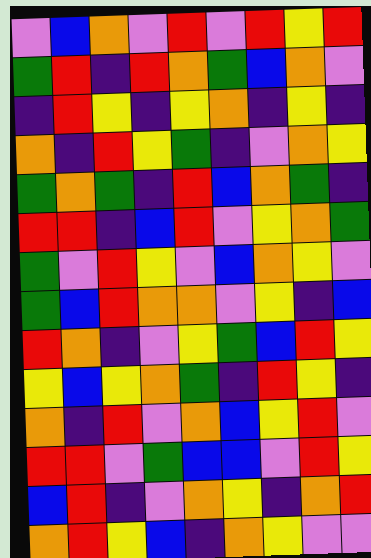[["violet", "blue", "orange", "violet", "red", "violet", "red", "yellow", "red"], ["green", "red", "indigo", "red", "orange", "green", "blue", "orange", "violet"], ["indigo", "red", "yellow", "indigo", "yellow", "orange", "indigo", "yellow", "indigo"], ["orange", "indigo", "red", "yellow", "green", "indigo", "violet", "orange", "yellow"], ["green", "orange", "green", "indigo", "red", "blue", "orange", "green", "indigo"], ["red", "red", "indigo", "blue", "red", "violet", "yellow", "orange", "green"], ["green", "violet", "red", "yellow", "violet", "blue", "orange", "yellow", "violet"], ["green", "blue", "red", "orange", "orange", "violet", "yellow", "indigo", "blue"], ["red", "orange", "indigo", "violet", "yellow", "green", "blue", "red", "yellow"], ["yellow", "blue", "yellow", "orange", "green", "indigo", "red", "yellow", "indigo"], ["orange", "indigo", "red", "violet", "orange", "blue", "yellow", "red", "violet"], ["red", "red", "violet", "green", "blue", "blue", "violet", "red", "yellow"], ["blue", "red", "indigo", "violet", "orange", "yellow", "indigo", "orange", "red"], ["orange", "red", "yellow", "blue", "indigo", "orange", "yellow", "violet", "violet"]]